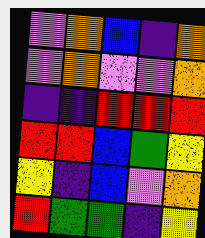[["violet", "orange", "blue", "indigo", "orange"], ["violet", "orange", "violet", "violet", "orange"], ["indigo", "indigo", "red", "red", "red"], ["red", "red", "blue", "green", "yellow"], ["yellow", "indigo", "blue", "violet", "orange"], ["red", "green", "green", "indigo", "yellow"]]